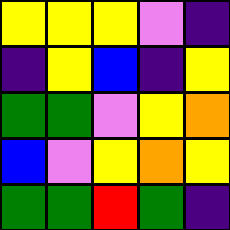[["yellow", "yellow", "yellow", "violet", "indigo"], ["indigo", "yellow", "blue", "indigo", "yellow"], ["green", "green", "violet", "yellow", "orange"], ["blue", "violet", "yellow", "orange", "yellow"], ["green", "green", "red", "green", "indigo"]]